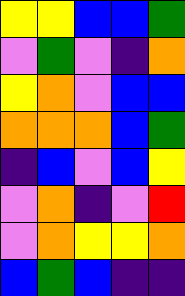[["yellow", "yellow", "blue", "blue", "green"], ["violet", "green", "violet", "indigo", "orange"], ["yellow", "orange", "violet", "blue", "blue"], ["orange", "orange", "orange", "blue", "green"], ["indigo", "blue", "violet", "blue", "yellow"], ["violet", "orange", "indigo", "violet", "red"], ["violet", "orange", "yellow", "yellow", "orange"], ["blue", "green", "blue", "indigo", "indigo"]]